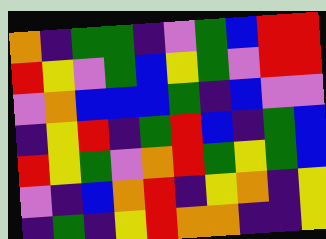[["orange", "indigo", "green", "green", "indigo", "violet", "green", "blue", "red", "red"], ["red", "yellow", "violet", "green", "blue", "yellow", "green", "violet", "red", "red"], ["violet", "orange", "blue", "blue", "blue", "green", "indigo", "blue", "violet", "violet"], ["indigo", "yellow", "red", "indigo", "green", "red", "blue", "indigo", "green", "blue"], ["red", "yellow", "green", "violet", "orange", "red", "green", "yellow", "green", "blue"], ["violet", "indigo", "blue", "orange", "red", "indigo", "yellow", "orange", "indigo", "yellow"], ["indigo", "green", "indigo", "yellow", "red", "orange", "orange", "indigo", "indigo", "yellow"]]